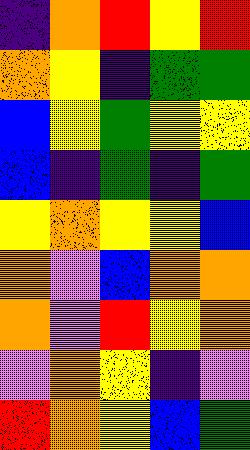[["indigo", "orange", "red", "yellow", "red"], ["orange", "yellow", "indigo", "green", "green"], ["blue", "yellow", "green", "yellow", "yellow"], ["blue", "indigo", "green", "indigo", "green"], ["yellow", "orange", "yellow", "yellow", "blue"], ["orange", "violet", "blue", "orange", "orange"], ["orange", "violet", "red", "yellow", "orange"], ["violet", "orange", "yellow", "indigo", "violet"], ["red", "orange", "yellow", "blue", "green"]]